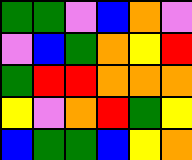[["green", "green", "violet", "blue", "orange", "violet"], ["violet", "blue", "green", "orange", "yellow", "red"], ["green", "red", "red", "orange", "orange", "orange"], ["yellow", "violet", "orange", "red", "green", "yellow"], ["blue", "green", "green", "blue", "yellow", "orange"]]